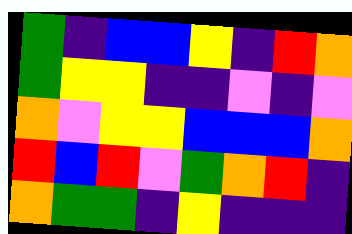[["green", "indigo", "blue", "blue", "yellow", "indigo", "red", "orange"], ["green", "yellow", "yellow", "indigo", "indigo", "violet", "indigo", "violet"], ["orange", "violet", "yellow", "yellow", "blue", "blue", "blue", "orange"], ["red", "blue", "red", "violet", "green", "orange", "red", "indigo"], ["orange", "green", "green", "indigo", "yellow", "indigo", "indigo", "indigo"]]